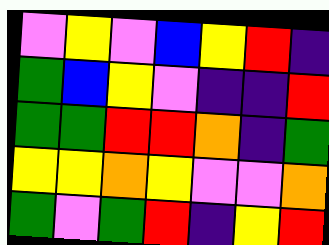[["violet", "yellow", "violet", "blue", "yellow", "red", "indigo"], ["green", "blue", "yellow", "violet", "indigo", "indigo", "red"], ["green", "green", "red", "red", "orange", "indigo", "green"], ["yellow", "yellow", "orange", "yellow", "violet", "violet", "orange"], ["green", "violet", "green", "red", "indigo", "yellow", "red"]]